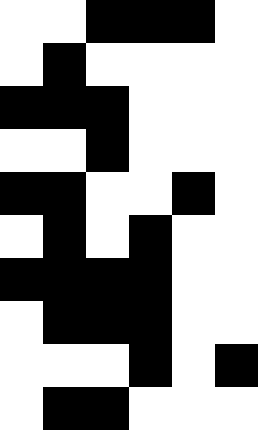[["white", "white", "black", "black", "black", "white"], ["white", "black", "white", "white", "white", "white"], ["black", "black", "black", "white", "white", "white"], ["white", "white", "black", "white", "white", "white"], ["black", "black", "white", "white", "black", "white"], ["white", "black", "white", "black", "white", "white"], ["black", "black", "black", "black", "white", "white"], ["white", "black", "black", "black", "white", "white"], ["white", "white", "white", "black", "white", "black"], ["white", "black", "black", "white", "white", "white"]]